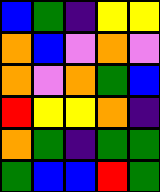[["blue", "green", "indigo", "yellow", "yellow"], ["orange", "blue", "violet", "orange", "violet"], ["orange", "violet", "orange", "green", "blue"], ["red", "yellow", "yellow", "orange", "indigo"], ["orange", "green", "indigo", "green", "green"], ["green", "blue", "blue", "red", "green"]]